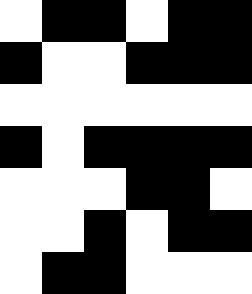[["white", "black", "black", "white", "black", "black"], ["black", "white", "white", "black", "black", "black"], ["white", "white", "white", "white", "white", "white"], ["black", "white", "black", "black", "black", "black"], ["white", "white", "white", "black", "black", "white"], ["white", "white", "black", "white", "black", "black"], ["white", "black", "black", "white", "white", "white"]]